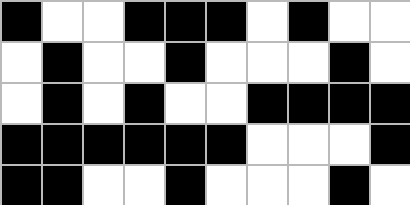[["black", "white", "white", "black", "black", "black", "white", "black", "white", "white"], ["white", "black", "white", "white", "black", "white", "white", "white", "black", "white"], ["white", "black", "white", "black", "white", "white", "black", "black", "black", "black"], ["black", "black", "black", "black", "black", "black", "white", "white", "white", "black"], ["black", "black", "white", "white", "black", "white", "white", "white", "black", "white"]]